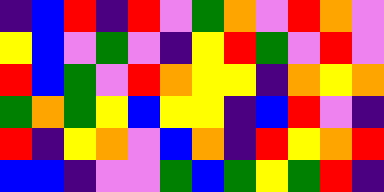[["indigo", "blue", "red", "indigo", "red", "violet", "green", "orange", "violet", "red", "orange", "violet"], ["yellow", "blue", "violet", "green", "violet", "indigo", "yellow", "red", "green", "violet", "red", "violet"], ["red", "blue", "green", "violet", "red", "orange", "yellow", "yellow", "indigo", "orange", "yellow", "orange"], ["green", "orange", "green", "yellow", "blue", "yellow", "yellow", "indigo", "blue", "red", "violet", "indigo"], ["red", "indigo", "yellow", "orange", "violet", "blue", "orange", "indigo", "red", "yellow", "orange", "red"], ["blue", "blue", "indigo", "violet", "violet", "green", "blue", "green", "yellow", "green", "red", "indigo"]]